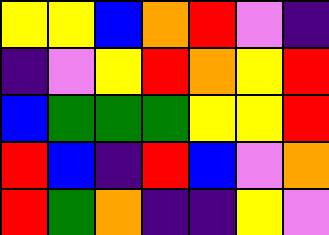[["yellow", "yellow", "blue", "orange", "red", "violet", "indigo"], ["indigo", "violet", "yellow", "red", "orange", "yellow", "red"], ["blue", "green", "green", "green", "yellow", "yellow", "red"], ["red", "blue", "indigo", "red", "blue", "violet", "orange"], ["red", "green", "orange", "indigo", "indigo", "yellow", "violet"]]